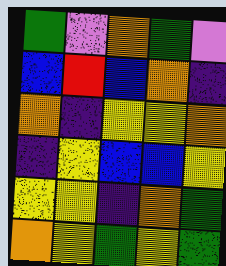[["green", "violet", "orange", "green", "violet"], ["blue", "red", "blue", "orange", "indigo"], ["orange", "indigo", "yellow", "yellow", "orange"], ["indigo", "yellow", "blue", "blue", "yellow"], ["yellow", "yellow", "indigo", "orange", "green"], ["orange", "yellow", "green", "yellow", "green"]]